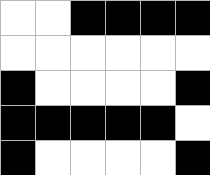[["white", "white", "black", "black", "black", "black"], ["white", "white", "white", "white", "white", "white"], ["black", "white", "white", "white", "white", "black"], ["black", "black", "black", "black", "black", "white"], ["black", "white", "white", "white", "white", "black"]]